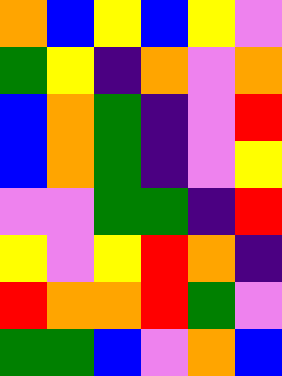[["orange", "blue", "yellow", "blue", "yellow", "violet"], ["green", "yellow", "indigo", "orange", "violet", "orange"], ["blue", "orange", "green", "indigo", "violet", "red"], ["blue", "orange", "green", "indigo", "violet", "yellow"], ["violet", "violet", "green", "green", "indigo", "red"], ["yellow", "violet", "yellow", "red", "orange", "indigo"], ["red", "orange", "orange", "red", "green", "violet"], ["green", "green", "blue", "violet", "orange", "blue"]]